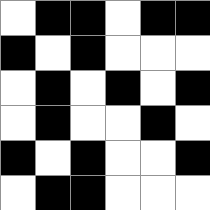[["white", "black", "black", "white", "black", "black"], ["black", "white", "black", "white", "white", "white"], ["white", "black", "white", "black", "white", "black"], ["white", "black", "white", "white", "black", "white"], ["black", "white", "black", "white", "white", "black"], ["white", "black", "black", "white", "white", "white"]]